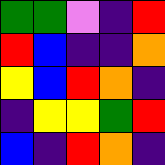[["green", "green", "violet", "indigo", "red"], ["red", "blue", "indigo", "indigo", "orange"], ["yellow", "blue", "red", "orange", "indigo"], ["indigo", "yellow", "yellow", "green", "red"], ["blue", "indigo", "red", "orange", "indigo"]]